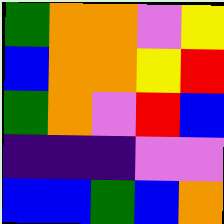[["green", "orange", "orange", "violet", "yellow"], ["blue", "orange", "orange", "yellow", "red"], ["green", "orange", "violet", "red", "blue"], ["indigo", "indigo", "indigo", "violet", "violet"], ["blue", "blue", "green", "blue", "orange"]]